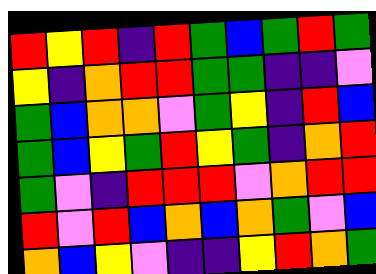[["red", "yellow", "red", "indigo", "red", "green", "blue", "green", "red", "green"], ["yellow", "indigo", "orange", "red", "red", "green", "green", "indigo", "indigo", "violet"], ["green", "blue", "orange", "orange", "violet", "green", "yellow", "indigo", "red", "blue"], ["green", "blue", "yellow", "green", "red", "yellow", "green", "indigo", "orange", "red"], ["green", "violet", "indigo", "red", "red", "red", "violet", "orange", "red", "red"], ["red", "violet", "red", "blue", "orange", "blue", "orange", "green", "violet", "blue"], ["orange", "blue", "yellow", "violet", "indigo", "indigo", "yellow", "red", "orange", "green"]]